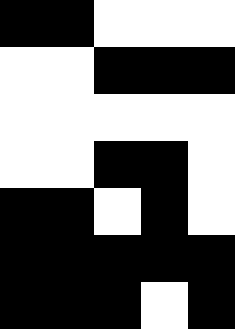[["black", "black", "white", "white", "white"], ["white", "white", "black", "black", "black"], ["white", "white", "white", "white", "white"], ["white", "white", "black", "black", "white"], ["black", "black", "white", "black", "white"], ["black", "black", "black", "black", "black"], ["black", "black", "black", "white", "black"]]